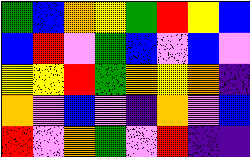[["green", "blue", "orange", "yellow", "green", "red", "yellow", "blue"], ["blue", "red", "violet", "green", "blue", "violet", "blue", "violet"], ["yellow", "yellow", "red", "green", "orange", "yellow", "orange", "indigo"], ["orange", "violet", "blue", "violet", "indigo", "orange", "violet", "blue"], ["red", "violet", "orange", "green", "violet", "red", "indigo", "indigo"]]